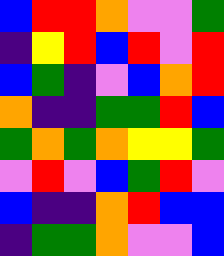[["blue", "red", "red", "orange", "violet", "violet", "green"], ["indigo", "yellow", "red", "blue", "red", "violet", "red"], ["blue", "green", "indigo", "violet", "blue", "orange", "red"], ["orange", "indigo", "indigo", "green", "green", "red", "blue"], ["green", "orange", "green", "orange", "yellow", "yellow", "green"], ["violet", "red", "violet", "blue", "green", "red", "violet"], ["blue", "indigo", "indigo", "orange", "red", "blue", "blue"], ["indigo", "green", "green", "orange", "violet", "violet", "blue"]]